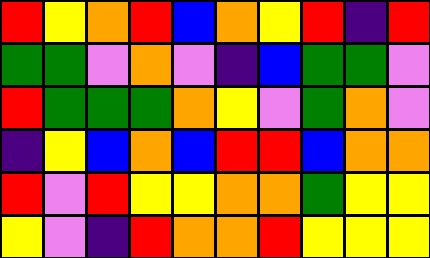[["red", "yellow", "orange", "red", "blue", "orange", "yellow", "red", "indigo", "red"], ["green", "green", "violet", "orange", "violet", "indigo", "blue", "green", "green", "violet"], ["red", "green", "green", "green", "orange", "yellow", "violet", "green", "orange", "violet"], ["indigo", "yellow", "blue", "orange", "blue", "red", "red", "blue", "orange", "orange"], ["red", "violet", "red", "yellow", "yellow", "orange", "orange", "green", "yellow", "yellow"], ["yellow", "violet", "indigo", "red", "orange", "orange", "red", "yellow", "yellow", "yellow"]]